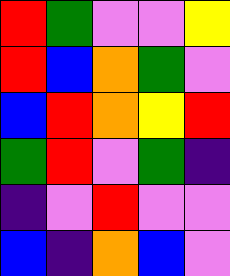[["red", "green", "violet", "violet", "yellow"], ["red", "blue", "orange", "green", "violet"], ["blue", "red", "orange", "yellow", "red"], ["green", "red", "violet", "green", "indigo"], ["indigo", "violet", "red", "violet", "violet"], ["blue", "indigo", "orange", "blue", "violet"]]